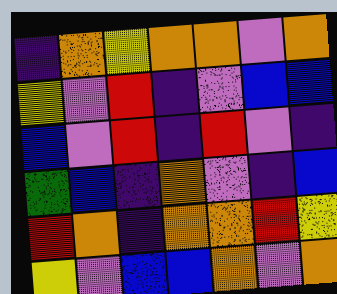[["indigo", "orange", "yellow", "orange", "orange", "violet", "orange"], ["yellow", "violet", "red", "indigo", "violet", "blue", "blue"], ["blue", "violet", "red", "indigo", "red", "violet", "indigo"], ["green", "blue", "indigo", "orange", "violet", "indigo", "blue"], ["red", "orange", "indigo", "orange", "orange", "red", "yellow"], ["yellow", "violet", "blue", "blue", "orange", "violet", "orange"]]